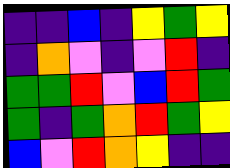[["indigo", "indigo", "blue", "indigo", "yellow", "green", "yellow"], ["indigo", "orange", "violet", "indigo", "violet", "red", "indigo"], ["green", "green", "red", "violet", "blue", "red", "green"], ["green", "indigo", "green", "orange", "red", "green", "yellow"], ["blue", "violet", "red", "orange", "yellow", "indigo", "indigo"]]